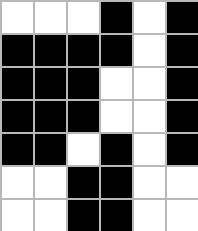[["white", "white", "white", "black", "white", "black"], ["black", "black", "black", "black", "white", "black"], ["black", "black", "black", "white", "white", "black"], ["black", "black", "black", "white", "white", "black"], ["black", "black", "white", "black", "white", "black"], ["white", "white", "black", "black", "white", "white"], ["white", "white", "black", "black", "white", "white"]]